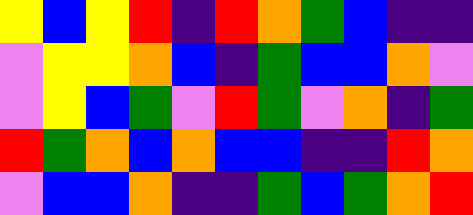[["yellow", "blue", "yellow", "red", "indigo", "red", "orange", "green", "blue", "indigo", "indigo"], ["violet", "yellow", "yellow", "orange", "blue", "indigo", "green", "blue", "blue", "orange", "violet"], ["violet", "yellow", "blue", "green", "violet", "red", "green", "violet", "orange", "indigo", "green"], ["red", "green", "orange", "blue", "orange", "blue", "blue", "indigo", "indigo", "red", "orange"], ["violet", "blue", "blue", "orange", "indigo", "indigo", "green", "blue", "green", "orange", "red"]]